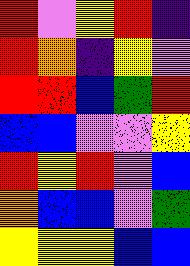[["red", "violet", "yellow", "red", "indigo"], ["red", "orange", "indigo", "yellow", "violet"], ["red", "red", "blue", "green", "red"], ["blue", "blue", "violet", "violet", "yellow"], ["red", "yellow", "red", "violet", "blue"], ["orange", "blue", "blue", "violet", "green"], ["yellow", "yellow", "yellow", "blue", "blue"]]